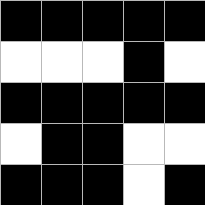[["black", "black", "black", "black", "black"], ["white", "white", "white", "black", "white"], ["black", "black", "black", "black", "black"], ["white", "black", "black", "white", "white"], ["black", "black", "black", "white", "black"]]